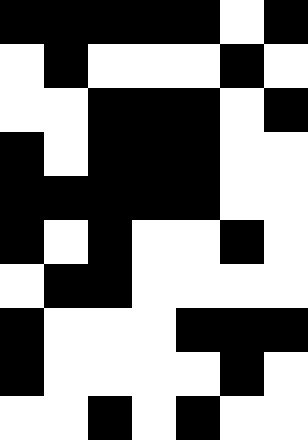[["black", "black", "black", "black", "black", "white", "black"], ["white", "black", "white", "white", "white", "black", "white"], ["white", "white", "black", "black", "black", "white", "black"], ["black", "white", "black", "black", "black", "white", "white"], ["black", "black", "black", "black", "black", "white", "white"], ["black", "white", "black", "white", "white", "black", "white"], ["white", "black", "black", "white", "white", "white", "white"], ["black", "white", "white", "white", "black", "black", "black"], ["black", "white", "white", "white", "white", "black", "white"], ["white", "white", "black", "white", "black", "white", "white"]]